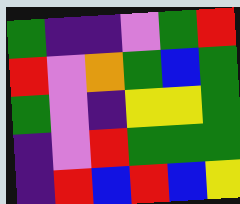[["green", "indigo", "indigo", "violet", "green", "red"], ["red", "violet", "orange", "green", "blue", "green"], ["green", "violet", "indigo", "yellow", "yellow", "green"], ["indigo", "violet", "red", "green", "green", "green"], ["indigo", "red", "blue", "red", "blue", "yellow"]]